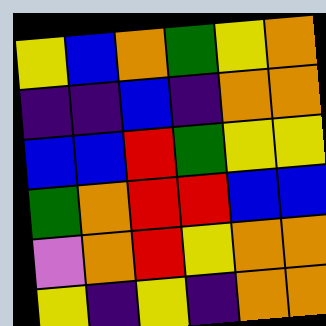[["yellow", "blue", "orange", "green", "yellow", "orange"], ["indigo", "indigo", "blue", "indigo", "orange", "orange"], ["blue", "blue", "red", "green", "yellow", "yellow"], ["green", "orange", "red", "red", "blue", "blue"], ["violet", "orange", "red", "yellow", "orange", "orange"], ["yellow", "indigo", "yellow", "indigo", "orange", "orange"]]